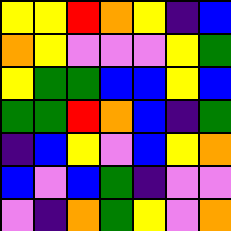[["yellow", "yellow", "red", "orange", "yellow", "indigo", "blue"], ["orange", "yellow", "violet", "violet", "violet", "yellow", "green"], ["yellow", "green", "green", "blue", "blue", "yellow", "blue"], ["green", "green", "red", "orange", "blue", "indigo", "green"], ["indigo", "blue", "yellow", "violet", "blue", "yellow", "orange"], ["blue", "violet", "blue", "green", "indigo", "violet", "violet"], ["violet", "indigo", "orange", "green", "yellow", "violet", "orange"]]